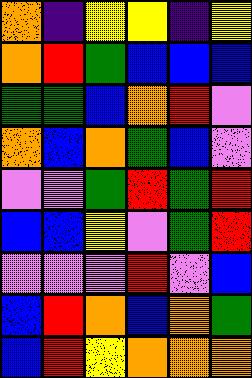[["orange", "indigo", "yellow", "yellow", "indigo", "yellow"], ["orange", "red", "green", "blue", "blue", "blue"], ["green", "green", "blue", "orange", "red", "violet"], ["orange", "blue", "orange", "green", "blue", "violet"], ["violet", "violet", "green", "red", "green", "red"], ["blue", "blue", "yellow", "violet", "green", "red"], ["violet", "violet", "violet", "red", "violet", "blue"], ["blue", "red", "orange", "blue", "orange", "green"], ["blue", "red", "yellow", "orange", "orange", "orange"]]